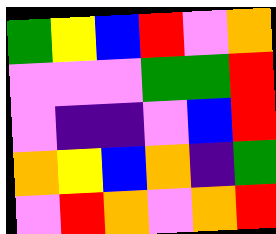[["green", "yellow", "blue", "red", "violet", "orange"], ["violet", "violet", "violet", "green", "green", "red"], ["violet", "indigo", "indigo", "violet", "blue", "red"], ["orange", "yellow", "blue", "orange", "indigo", "green"], ["violet", "red", "orange", "violet", "orange", "red"]]